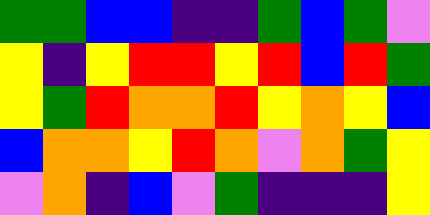[["green", "green", "blue", "blue", "indigo", "indigo", "green", "blue", "green", "violet"], ["yellow", "indigo", "yellow", "red", "red", "yellow", "red", "blue", "red", "green"], ["yellow", "green", "red", "orange", "orange", "red", "yellow", "orange", "yellow", "blue"], ["blue", "orange", "orange", "yellow", "red", "orange", "violet", "orange", "green", "yellow"], ["violet", "orange", "indigo", "blue", "violet", "green", "indigo", "indigo", "indigo", "yellow"]]